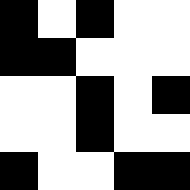[["black", "white", "black", "white", "white"], ["black", "black", "white", "white", "white"], ["white", "white", "black", "white", "black"], ["white", "white", "black", "white", "white"], ["black", "white", "white", "black", "black"]]